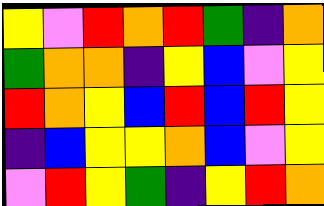[["yellow", "violet", "red", "orange", "red", "green", "indigo", "orange"], ["green", "orange", "orange", "indigo", "yellow", "blue", "violet", "yellow"], ["red", "orange", "yellow", "blue", "red", "blue", "red", "yellow"], ["indigo", "blue", "yellow", "yellow", "orange", "blue", "violet", "yellow"], ["violet", "red", "yellow", "green", "indigo", "yellow", "red", "orange"]]